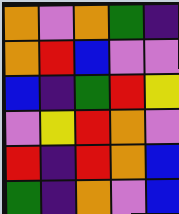[["orange", "violet", "orange", "green", "indigo"], ["orange", "red", "blue", "violet", "violet"], ["blue", "indigo", "green", "red", "yellow"], ["violet", "yellow", "red", "orange", "violet"], ["red", "indigo", "red", "orange", "blue"], ["green", "indigo", "orange", "violet", "blue"]]